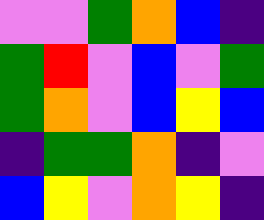[["violet", "violet", "green", "orange", "blue", "indigo"], ["green", "red", "violet", "blue", "violet", "green"], ["green", "orange", "violet", "blue", "yellow", "blue"], ["indigo", "green", "green", "orange", "indigo", "violet"], ["blue", "yellow", "violet", "orange", "yellow", "indigo"]]